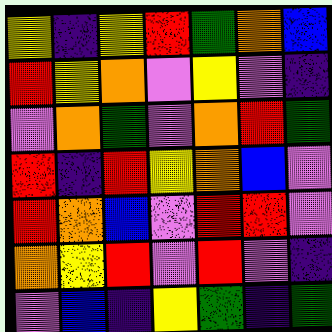[["yellow", "indigo", "yellow", "red", "green", "orange", "blue"], ["red", "yellow", "orange", "violet", "yellow", "violet", "indigo"], ["violet", "orange", "green", "violet", "orange", "red", "green"], ["red", "indigo", "red", "yellow", "orange", "blue", "violet"], ["red", "orange", "blue", "violet", "red", "red", "violet"], ["orange", "yellow", "red", "violet", "red", "violet", "indigo"], ["violet", "blue", "indigo", "yellow", "green", "indigo", "green"]]